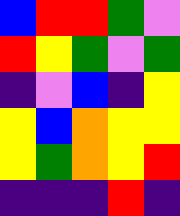[["blue", "red", "red", "green", "violet"], ["red", "yellow", "green", "violet", "green"], ["indigo", "violet", "blue", "indigo", "yellow"], ["yellow", "blue", "orange", "yellow", "yellow"], ["yellow", "green", "orange", "yellow", "red"], ["indigo", "indigo", "indigo", "red", "indigo"]]